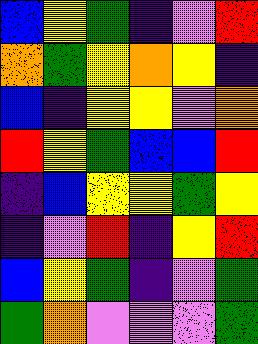[["blue", "yellow", "green", "indigo", "violet", "red"], ["orange", "green", "yellow", "orange", "yellow", "indigo"], ["blue", "indigo", "yellow", "yellow", "violet", "orange"], ["red", "yellow", "green", "blue", "blue", "red"], ["indigo", "blue", "yellow", "yellow", "green", "yellow"], ["indigo", "violet", "red", "indigo", "yellow", "red"], ["blue", "yellow", "green", "indigo", "violet", "green"], ["green", "orange", "violet", "violet", "violet", "green"]]